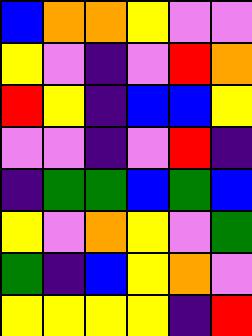[["blue", "orange", "orange", "yellow", "violet", "violet"], ["yellow", "violet", "indigo", "violet", "red", "orange"], ["red", "yellow", "indigo", "blue", "blue", "yellow"], ["violet", "violet", "indigo", "violet", "red", "indigo"], ["indigo", "green", "green", "blue", "green", "blue"], ["yellow", "violet", "orange", "yellow", "violet", "green"], ["green", "indigo", "blue", "yellow", "orange", "violet"], ["yellow", "yellow", "yellow", "yellow", "indigo", "red"]]